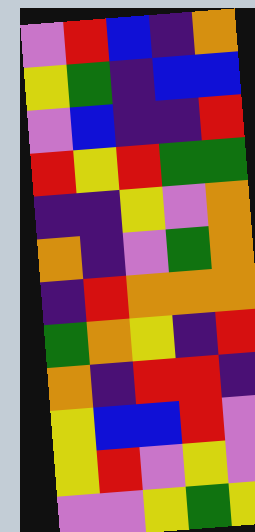[["violet", "red", "blue", "indigo", "orange"], ["yellow", "green", "indigo", "blue", "blue"], ["violet", "blue", "indigo", "indigo", "red"], ["red", "yellow", "red", "green", "green"], ["indigo", "indigo", "yellow", "violet", "orange"], ["orange", "indigo", "violet", "green", "orange"], ["indigo", "red", "orange", "orange", "orange"], ["green", "orange", "yellow", "indigo", "red"], ["orange", "indigo", "red", "red", "indigo"], ["yellow", "blue", "blue", "red", "violet"], ["yellow", "red", "violet", "yellow", "violet"], ["violet", "violet", "yellow", "green", "yellow"]]